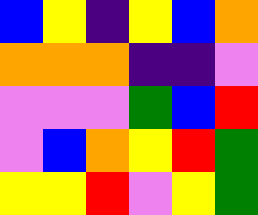[["blue", "yellow", "indigo", "yellow", "blue", "orange"], ["orange", "orange", "orange", "indigo", "indigo", "violet"], ["violet", "violet", "violet", "green", "blue", "red"], ["violet", "blue", "orange", "yellow", "red", "green"], ["yellow", "yellow", "red", "violet", "yellow", "green"]]